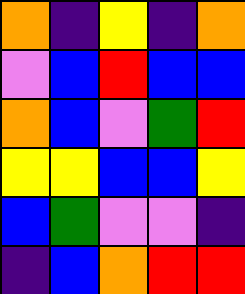[["orange", "indigo", "yellow", "indigo", "orange"], ["violet", "blue", "red", "blue", "blue"], ["orange", "blue", "violet", "green", "red"], ["yellow", "yellow", "blue", "blue", "yellow"], ["blue", "green", "violet", "violet", "indigo"], ["indigo", "blue", "orange", "red", "red"]]